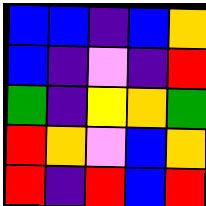[["blue", "blue", "indigo", "blue", "orange"], ["blue", "indigo", "violet", "indigo", "red"], ["green", "indigo", "yellow", "orange", "green"], ["red", "orange", "violet", "blue", "orange"], ["red", "indigo", "red", "blue", "red"]]